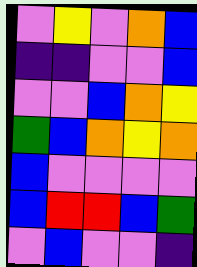[["violet", "yellow", "violet", "orange", "blue"], ["indigo", "indigo", "violet", "violet", "blue"], ["violet", "violet", "blue", "orange", "yellow"], ["green", "blue", "orange", "yellow", "orange"], ["blue", "violet", "violet", "violet", "violet"], ["blue", "red", "red", "blue", "green"], ["violet", "blue", "violet", "violet", "indigo"]]